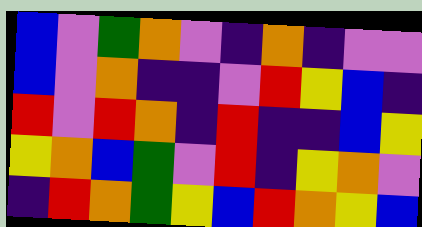[["blue", "violet", "green", "orange", "violet", "indigo", "orange", "indigo", "violet", "violet"], ["blue", "violet", "orange", "indigo", "indigo", "violet", "red", "yellow", "blue", "indigo"], ["red", "violet", "red", "orange", "indigo", "red", "indigo", "indigo", "blue", "yellow"], ["yellow", "orange", "blue", "green", "violet", "red", "indigo", "yellow", "orange", "violet"], ["indigo", "red", "orange", "green", "yellow", "blue", "red", "orange", "yellow", "blue"]]